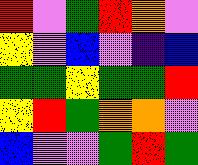[["red", "violet", "green", "red", "orange", "violet"], ["yellow", "violet", "blue", "violet", "indigo", "blue"], ["green", "green", "yellow", "green", "green", "red"], ["yellow", "red", "green", "orange", "orange", "violet"], ["blue", "violet", "violet", "green", "red", "green"]]